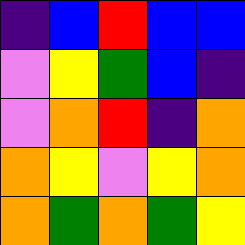[["indigo", "blue", "red", "blue", "blue"], ["violet", "yellow", "green", "blue", "indigo"], ["violet", "orange", "red", "indigo", "orange"], ["orange", "yellow", "violet", "yellow", "orange"], ["orange", "green", "orange", "green", "yellow"]]